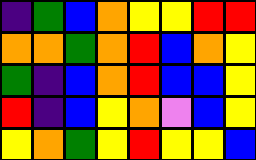[["indigo", "green", "blue", "orange", "yellow", "yellow", "red", "red"], ["orange", "orange", "green", "orange", "red", "blue", "orange", "yellow"], ["green", "indigo", "blue", "orange", "red", "blue", "blue", "yellow"], ["red", "indigo", "blue", "yellow", "orange", "violet", "blue", "yellow"], ["yellow", "orange", "green", "yellow", "red", "yellow", "yellow", "blue"]]